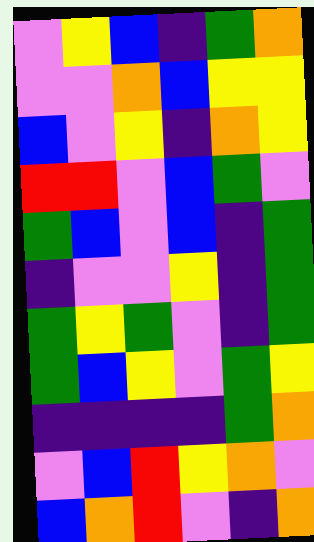[["violet", "yellow", "blue", "indigo", "green", "orange"], ["violet", "violet", "orange", "blue", "yellow", "yellow"], ["blue", "violet", "yellow", "indigo", "orange", "yellow"], ["red", "red", "violet", "blue", "green", "violet"], ["green", "blue", "violet", "blue", "indigo", "green"], ["indigo", "violet", "violet", "yellow", "indigo", "green"], ["green", "yellow", "green", "violet", "indigo", "green"], ["green", "blue", "yellow", "violet", "green", "yellow"], ["indigo", "indigo", "indigo", "indigo", "green", "orange"], ["violet", "blue", "red", "yellow", "orange", "violet"], ["blue", "orange", "red", "violet", "indigo", "orange"]]